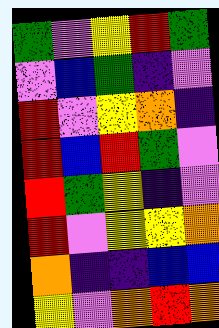[["green", "violet", "yellow", "red", "green"], ["violet", "blue", "green", "indigo", "violet"], ["red", "violet", "yellow", "orange", "indigo"], ["red", "blue", "red", "green", "violet"], ["red", "green", "yellow", "indigo", "violet"], ["red", "violet", "yellow", "yellow", "orange"], ["orange", "indigo", "indigo", "blue", "blue"], ["yellow", "violet", "orange", "red", "orange"]]